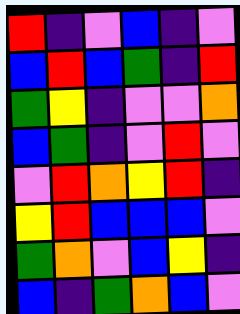[["red", "indigo", "violet", "blue", "indigo", "violet"], ["blue", "red", "blue", "green", "indigo", "red"], ["green", "yellow", "indigo", "violet", "violet", "orange"], ["blue", "green", "indigo", "violet", "red", "violet"], ["violet", "red", "orange", "yellow", "red", "indigo"], ["yellow", "red", "blue", "blue", "blue", "violet"], ["green", "orange", "violet", "blue", "yellow", "indigo"], ["blue", "indigo", "green", "orange", "blue", "violet"]]